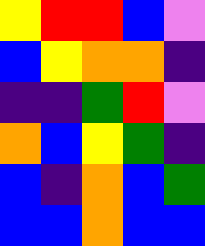[["yellow", "red", "red", "blue", "violet"], ["blue", "yellow", "orange", "orange", "indigo"], ["indigo", "indigo", "green", "red", "violet"], ["orange", "blue", "yellow", "green", "indigo"], ["blue", "indigo", "orange", "blue", "green"], ["blue", "blue", "orange", "blue", "blue"]]